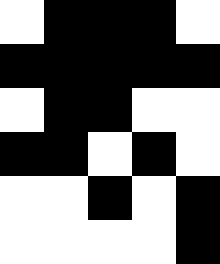[["white", "black", "black", "black", "white"], ["black", "black", "black", "black", "black"], ["white", "black", "black", "white", "white"], ["black", "black", "white", "black", "white"], ["white", "white", "black", "white", "black"], ["white", "white", "white", "white", "black"]]